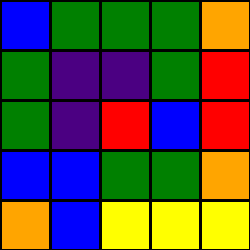[["blue", "green", "green", "green", "orange"], ["green", "indigo", "indigo", "green", "red"], ["green", "indigo", "red", "blue", "red"], ["blue", "blue", "green", "green", "orange"], ["orange", "blue", "yellow", "yellow", "yellow"]]